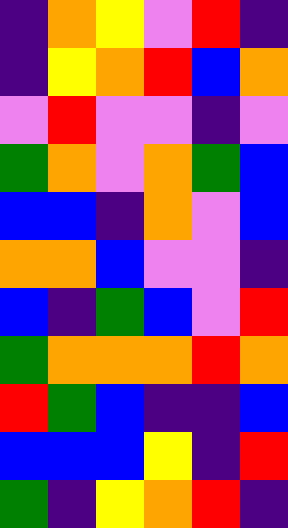[["indigo", "orange", "yellow", "violet", "red", "indigo"], ["indigo", "yellow", "orange", "red", "blue", "orange"], ["violet", "red", "violet", "violet", "indigo", "violet"], ["green", "orange", "violet", "orange", "green", "blue"], ["blue", "blue", "indigo", "orange", "violet", "blue"], ["orange", "orange", "blue", "violet", "violet", "indigo"], ["blue", "indigo", "green", "blue", "violet", "red"], ["green", "orange", "orange", "orange", "red", "orange"], ["red", "green", "blue", "indigo", "indigo", "blue"], ["blue", "blue", "blue", "yellow", "indigo", "red"], ["green", "indigo", "yellow", "orange", "red", "indigo"]]